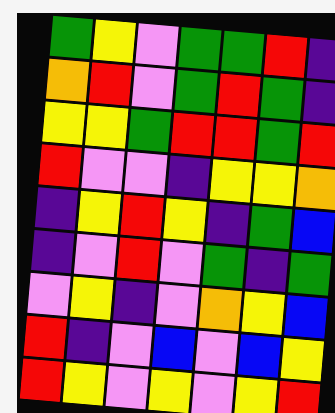[["green", "yellow", "violet", "green", "green", "red", "indigo"], ["orange", "red", "violet", "green", "red", "green", "indigo"], ["yellow", "yellow", "green", "red", "red", "green", "red"], ["red", "violet", "violet", "indigo", "yellow", "yellow", "orange"], ["indigo", "yellow", "red", "yellow", "indigo", "green", "blue"], ["indigo", "violet", "red", "violet", "green", "indigo", "green"], ["violet", "yellow", "indigo", "violet", "orange", "yellow", "blue"], ["red", "indigo", "violet", "blue", "violet", "blue", "yellow"], ["red", "yellow", "violet", "yellow", "violet", "yellow", "red"]]